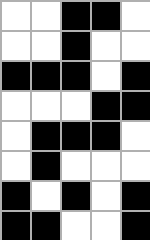[["white", "white", "black", "black", "white"], ["white", "white", "black", "white", "white"], ["black", "black", "black", "white", "black"], ["white", "white", "white", "black", "black"], ["white", "black", "black", "black", "white"], ["white", "black", "white", "white", "white"], ["black", "white", "black", "white", "black"], ["black", "black", "white", "white", "black"]]